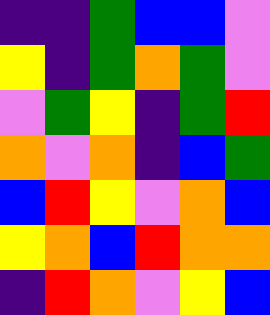[["indigo", "indigo", "green", "blue", "blue", "violet"], ["yellow", "indigo", "green", "orange", "green", "violet"], ["violet", "green", "yellow", "indigo", "green", "red"], ["orange", "violet", "orange", "indigo", "blue", "green"], ["blue", "red", "yellow", "violet", "orange", "blue"], ["yellow", "orange", "blue", "red", "orange", "orange"], ["indigo", "red", "orange", "violet", "yellow", "blue"]]